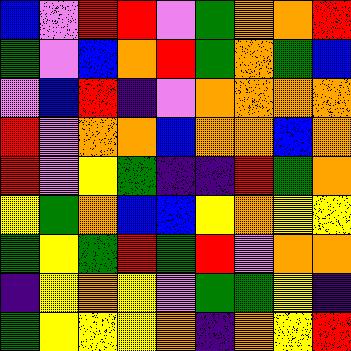[["blue", "violet", "red", "red", "violet", "green", "orange", "orange", "red"], ["green", "violet", "blue", "orange", "red", "green", "orange", "green", "blue"], ["violet", "blue", "red", "indigo", "violet", "orange", "orange", "orange", "orange"], ["red", "violet", "orange", "orange", "blue", "orange", "orange", "blue", "orange"], ["red", "violet", "yellow", "green", "indigo", "indigo", "red", "green", "orange"], ["yellow", "green", "orange", "blue", "blue", "yellow", "orange", "yellow", "yellow"], ["green", "yellow", "green", "red", "green", "red", "violet", "orange", "orange"], ["indigo", "yellow", "orange", "yellow", "violet", "green", "green", "yellow", "indigo"], ["green", "yellow", "yellow", "yellow", "orange", "indigo", "orange", "yellow", "red"]]